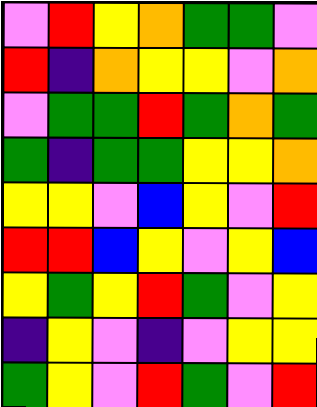[["violet", "red", "yellow", "orange", "green", "green", "violet"], ["red", "indigo", "orange", "yellow", "yellow", "violet", "orange"], ["violet", "green", "green", "red", "green", "orange", "green"], ["green", "indigo", "green", "green", "yellow", "yellow", "orange"], ["yellow", "yellow", "violet", "blue", "yellow", "violet", "red"], ["red", "red", "blue", "yellow", "violet", "yellow", "blue"], ["yellow", "green", "yellow", "red", "green", "violet", "yellow"], ["indigo", "yellow", "violet", "indigo", "violet", "yellow", "yellow"], ["green", "yellow", "violet", "red", "green", "violet", "red"]]